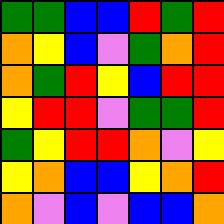[["green", "green", "blue", "blue", "red", "green", "red"], ["orange", "yellow", "blue", "violet", "green", "orange", "red"], ["orange", "green", "red", "yellow", "blue", "red", "red"], ["yellow", "red", "red", "violet", "green", "green", "red"], ["green", "yellow", "red", "red", "orange", "violet", "yellow"], ["yellow", "orange", "blue", "blue", "yellow", "orange", "red"], ["orange", "violet", "blue", "violet", "blue", "blue", "orange"]]